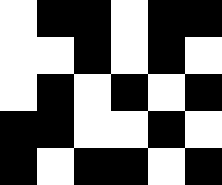[["white", "black", "black", "white", "black", "black"], ["white", "white", "black", "white", "black", "white"], ["white", "black", "white", "black", "white", "black"], ["black", "black", "white", "white", "black", "white"], ["black", "white", "black", "black", "white", "black"]]